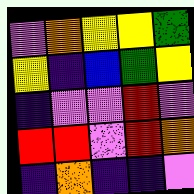[["violet", "orange", "yellow", "yellow", "green"], ["yellow", "indigo", "blue", "green", "yellow"], ["indigo", "violet", "violet", "red", "violet"], ["red", "red", "violet", "red", "orange"], ["indigo", "orange", "indigo", "indigo", "violet"]]